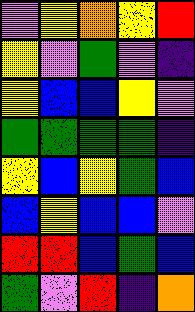[["violet", "yellow", "orange", "yellow", "red"], ["yellow", "violet", "green", "violet", "indigo"], ["yellow", "blue", "blue", "yellow", "violet"], ["green", "green", "green", "green", "indigo"], ["yellow", "blue", "yellow", "green", "blue"], ["blue", "yellow", "blue", "blue", "violet"], ["red", "red", "blue", "green", "blue"], ["green", "violet", "red", "indigo", "orange"]]